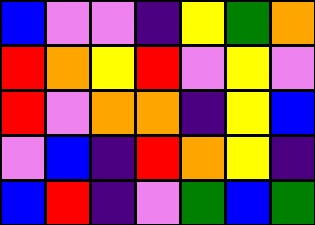[["blue", "violet", "violet", "indigo", "yellow", "green", "orange"], ["red", "orange", "yellow", "red", "violet", "yellow", "violet"], ["red", "violet", "orange", "orange", "indigo", "yellow", "blue"], ["violet", "blue", "indigo", "red", "orange", "yellow", "indigo"], ["blue", "red", "indigo", "violet", "green", "blue", "green"]]